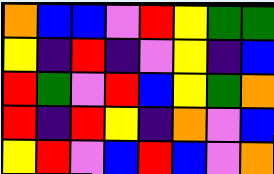[["orange", "blue", "blue", "violet", "red", "yellow", "green", "green"], ["yellow", "indigo", "red", "indigo", "violet", "yellow", "indigo", "blue"], ["red", "green", "violet", "red", "blue", "yellow", "green", "orange"], ["red", "indigo", "red", "yellow", "indigo", "orange", "violet", "blue"], ["yellow", "red", "violet", "blue", "red", "blue", "violet", "orange"]]